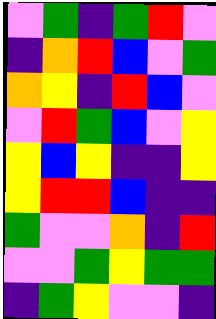[["violet", "green", "indigo", "green", "red", "violet"], ["indigo", "orange", "red", "blue", "violet", "green"], ["orange", "yellow", "indigo", "red", "blue", "violet"], ["violet", "red", "green", "blue", "violet", "yellow"], ["yellow", "blue", "yellow", "indigo", "indigo", "yellow"], ["yellow", "red", "red", "blue", "indigo", "indigo"], ["green", "violet", "violet", "orange", "indigo", "red"], ["violet", "violet", "green", "yellow", "green", "green"], ["indigo", "green", "yellow", "violet", "violet", "indigo"]]